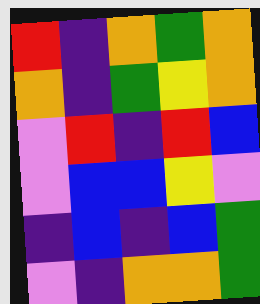[["red", "indigo", "orange", "green", "orange"], ["orange", "indigo", "green", "yellow", "orange"], ["violet", "red", "indigo", "red", "blue"], ["violet", "blue", "blue", "yellow", "violet"], ["indigo", "blue", "indigo", "blue", "green"], ["violet", "indigo", "orange", "orange", "green"]]